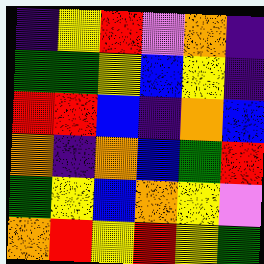[["indigo", "yellow", "red", "violet", "orange", "indigo"], ["green", "green", "yellow", "blue", "yellow", "indigo"], ["red", "red", "blue", "indigo", "orange", "blue"], ["orange", "indigo", "orange", "blue", "green", "red"], ["green", "yellow", "blue", "orange", "yellow", "violet"], ["orange", "red", "yellow", "red", "yellow", "green"]]